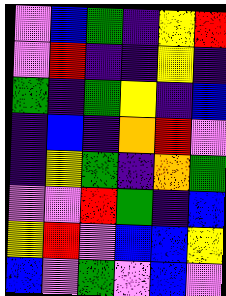[["violet", "blue", "green", "indigo", "yellow", "red"], ["violet", "red", "indigo", "indigo", "yellow", "indigo"], ["green", "indigo", "green", "yellow", "indigo", "blue"], ["indigo", "blue", "indigo", "orange", "red", "violet"], ["indigo", "yellow", "green", "indigo", "orange", "green"], ["violet", "violet", "red", "green", "indigo", "blue"], ["yellow", "red", "violet", "blue", "blue", "yellow"], ["blue", "violet", "green", "violet", "blue", "violet"]]